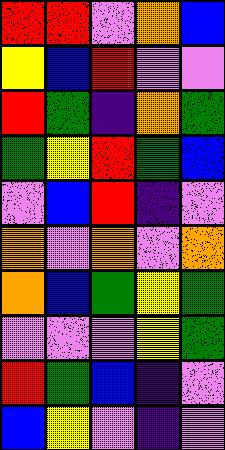[["red", "red", "violet", "orange", "blue"], ["yellow", "blue", "red", "violet", "violet"], ["red", "green", "indigo", "orange", "green"], ["green", "yellow", "red", "green", "blue"], ["violet", "blue", "red", "indigo", "violet"], ["orange", "violet", "orange", "violet", "orange"], ["orange", "blue", "green", "yellow", "green"], ["violet", "violet", "violet", "yellow", "green"], ["red", "green", "blue", "indigo", "violet"], ["blue", "yellow", "violet", "indigo", "violet"]]